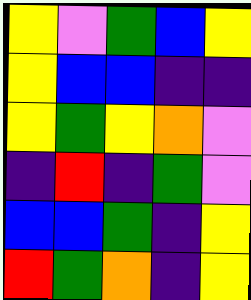[["yellow", "violet", "green", "blue", "yellow"], ["yellow", "blue", "blue", "indigo", "indigo"], ["yellow", "green", "yellow", "orange", "violet"], ["indigo", "red", "indigo", "green", "violet"], ["blue", "blue", "green", "indigo", "yellow"], ["red", "green", "orange", "indigo", "yellow"]]